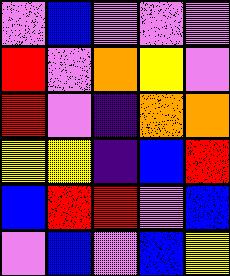[["violet", "blue", "violet", "violet", "violet"], ["red", "violet", "orange", "yellow", "violet"], ["red", "violet", "indigo", "orange", "orange"], ["yellow", "yellow", "indigo", "blue", "red"], ["blue", "red", "red", "violet", "blue"], ["violet", "blue", "violet", "blue", "yellow"]]